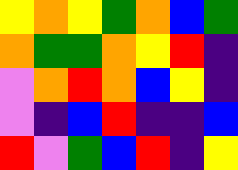[["yellow", "orange", "yellow", "green", "orange", "blue", "green"], ["orange", "green", "green", "orange", "yellow", "red", "indigo"], ["violet", "orange", "red", "orange", "blue", "yellow", "indigo"], ["violet", "indigo", "blue", "red", "indigo", "indigo", "blue"], ["red", "violet", "green", "blue", "red", "indigo", "yellow"]]